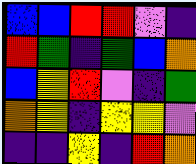[["blue", "blue", "red", "red", "violet", "indigo"], ["red", "green", "indigo", "green", "blue", "orange"], ["blue", "yellow", "red", "violet", "indigo", "green"], ["orange", "yellow", "indigo", "yellow", "yellow", "violet"], ["indigo", "indigo", "yellow", "indigo", "red", "orange"]]